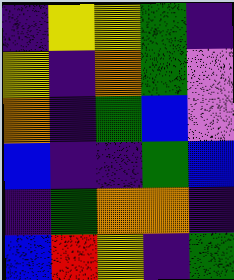[["indigo", "yellow", "yellow", "green", "indigo"], ["yellow", "indigo", "orange", "green", "violet"], ["orange", "indigo", "green", "blue", "violet"], ["blue", "indigo", "indigo", "green", "blue"], ["indigo", "green", "orange", "orange", "indigo"], ["blue", "red", "yellow", "indigo", "green"]]